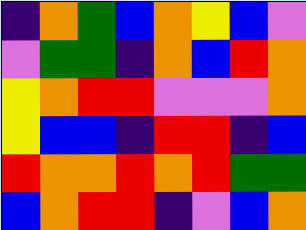[["indigo", "orange", "green", "blue", "orange", "yellow", "blue", "violet"], ["violet", "green", "green", "indigo", "orange", "blue", "red", "orange"], ["yellow", "orange", "red", "red", "violet", "violet", "violet", "orange"], ["yellow", "blue", "blue", "indigo", "red", "red", "indigo", "blue"], ["red", "orange", "orange", "red", "orange", "red", "green", "green"], ["blue", "orange", "red", "red", "indigo", "violet", "blue", "orange"]]